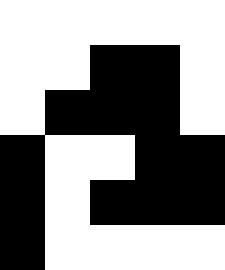[["white", "white", "white", "white", "white"], ["white", "white", "black", "black", "white"], ["white", "black", "black", "black", "white"], ["black", "white", "white", "black", "black"], ["black", "white", "black", "black", "black"], ["black", "white", "white", "white", "white"]]